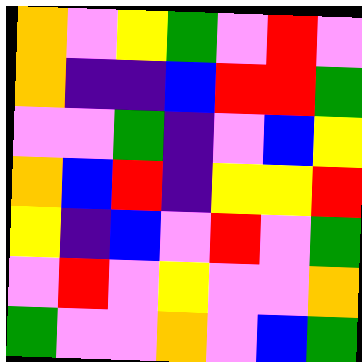[["orange", "violet", "yellow", "green", "violet", "red", "violet"], ["orange", "indigo", "indigo", "blue", "red", "red", "green"], ["violet", "violet", "green", "indigo", "violet", "blue", "yellow"], ["orange", "blue", "red", "indigo", "yellow", "yellow", "red"], ["yellow", "indigo", "blue", "violet", "red", "violet", "green"], ["violet", "red", "violet", "yellow", "violet", "violet", "orange"], ["green", "violet", "violet", "orange", "violet", "blue", "green"]]